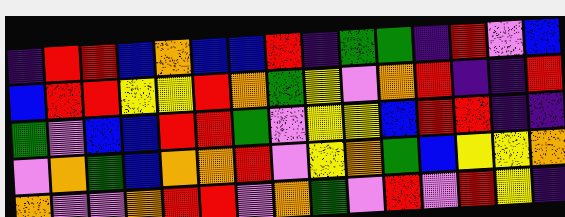[["indigo", "red", "red", "blue", "orange", "blue", "blue", "red", "indigo", "green", "green", "indigo", "red", "violet", "blue"], ["blue", "red", "red", "yellow", "yellow", "red", "orange", "green", "yellow", "violet", "orange", "red", "indigo", "indigo", "red"], ["green", "violet", "blue", "blue", "red", "red", "green", "violet", "yellow", "yellow", "blue", "red", "red", "indigo", "indigo"], ["violet", "orange", "green", "blue", "orange", "orange", "red", "violet", "yellow", "orange", "green", "blue", "yellow", "yellow", "orange"], ["orange", "violet", "violet", "orange", "red", "red", "violet", "orange", "green", "violet", "red", "violet", "red", "yellow", "indigo"]]